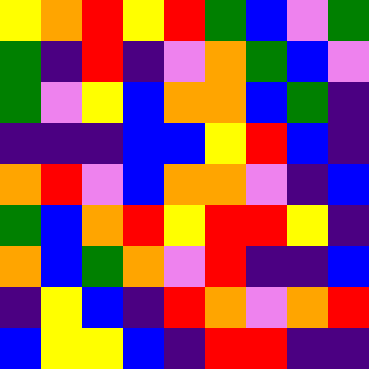[["yellow", "orange", "red", "yellow", "red", "green", "blue", "violet", "green"], ["green", "indigo", "red", "indigo", "violet", "orange", "green", "blue", "violet"], ["green", "violet", "yellow", "blue", "orange", "orange", "blue", "green", "indigo"], ["indigo", "indigo", "indigo", "blue", "blue", "yellow", "red", "blue", "indigo"], ["orange", "red", "violet", "blue", "orange", "orange", "violet", "indigo", "blue"], ["green", "blue", "orange", "red", "yellow", "red", "red", "yellow", "indigo"], ["orange", "blue", "green", "orange", "violet", "red", "indigo", "indigo", "blue"], ["indigo", "yellow", "blue", "indigo", "red", "orange", "violet", "orange", "red"], ["blue", "yellow", "yellow", "blue", "indigo", "red", "red", "indigo", "indigo"]]